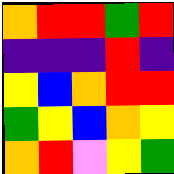[["orange", "red", "red", "green", "red"], ["indigo", "indigo", "indigo", "red", "indigo"], ["yellow", "blue", "orange", "red", "red"], ["green", "yellow", "blue", "orange", "yellow"], ["orange", "red", "violet", "yellow", "green"]]